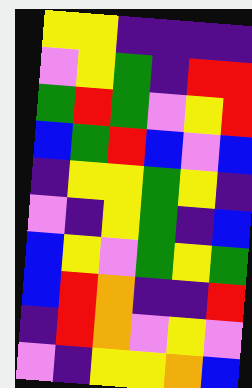[["yellow", "yellow", "indigo", "indigo", "indigo", "indigo"], ["violet", "yellow", "green", "indigo", "red", "red"], ["green", "red", "green", "violet", "yellow", "red"], ["blue", "green", "red", "blue", "violet", "blue"], ["indigo", "yellow", "yellow", "green", "yellow", "indigo"], ["violet", "indigo", "yellow", "green", "indigo", "blue"], ["blue", "yellow", "violet", "green", "yellow", "green"], ["blue", "red", "orange", "indigo", "indigo", "red"], ["indigo", "red", "orange", "violet", "yellow", "violet"], ["violet", "indigo", "yellow", "yellow", "orange", "blue"]]